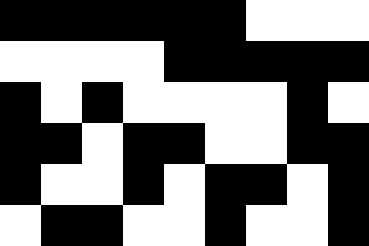[["black", "black", "black", "black", "black", "black", "white", "white", "white"], ["white", "white", "white", "white", "black", "black", "black", "black", "black"], ["black", "white", "black", "white", "white", "white", "white", "black", "white"], ["black", "black", "white", "black", "black", "white", "white", "black", "black"], ["black", "white", "white", "black", "white", "black", "black", "white", "black"], ["white", "black", "black", "white", "white", "black", "white", "white", "black"]]